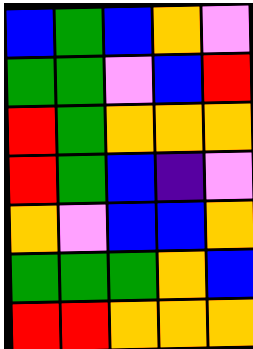[["blue", "green", "blue", "orange", "violet"], ["green", "green", "violet", "blue", "red"], ["red", "green", "orange", "orange", "orange"], ["red", "green", "blue", "indigo", "violet"], ["orange", "violet", "blue", "blue", "orange"], ["green", "green", "green", "orange", "blue"], ["red", "red", "orange", "orange", "orange"]]